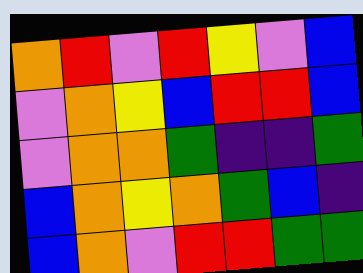[["orange", "red", "violet", "red", "yellow", "violet", "blue"], ["violet", "orange", "yellow", "blue", "red", "red", "blue"], ["violet", "orange", "orange", "green", "indigo", "indigo", "green"], ["blue", "orange", "yellow", "orange", "green", "blue", "indigo"], ["blue", "orange", "violet", "red", "red", "green", "green"]]